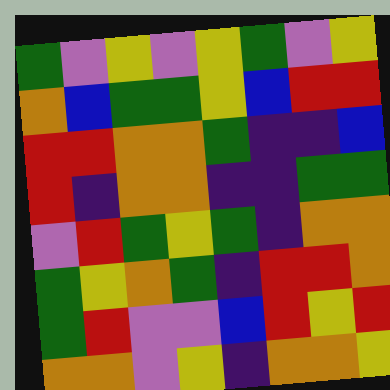[["green", "violet", "yellow", "violet", "yellow", "green", "violet", "yellow"], ["orange", "blue", "green", "green", "yellow", "blue", "red", "red"], ["red", "red", "orange", "orange", "green", "indigo", "indigo", "blue"], ["red", "indigo", "orange", "orange", "indigo", "indigo", "green", "green"], ["violet", "red", "green", "yellow", "green", "indigo", "orange", "orange"], ["green", "yellow", "orange", "green", "indigo", "red", "red", "orange"], ["green", "red", "violet", "violet", "blue", "red", "yellow", "red"], ["orange", "orange", "violet", "yellow", "indigo", "orange", "orange", "yellow"]]